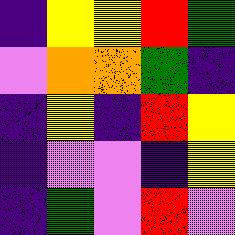[["indigo", "yellow", "yellow", "red", "green"], ["violet", "orange", "orange", "green", "indigo"], ["indigo", "yellow", "indigo", "red", "yellow"], ["indigo", "violet", "violet", "indigo", "yellow"], ["indigo", "green", "violet", "red", "violet"]]